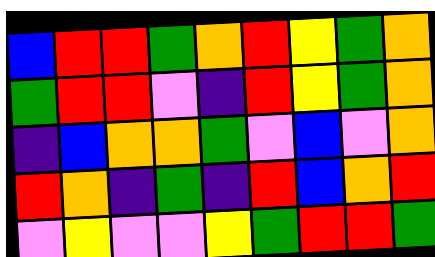[["blue", "red", "red", "green", "orange", "red", "yellow", "green", "orange"], ["green", "red", "red", "violet", "indigo", "red", "yellow", "green", "orange"], ["indigo", "blue", "orange", "orange", "green", "violet", "blue", "violet", "orange"], ["red", "orange", "indigo", "green", "indigo", "red", "blue", "orange", "red"], ["violet", "yellow", "violet", "violet", "yellow", "green", "red", "red", "green"]]